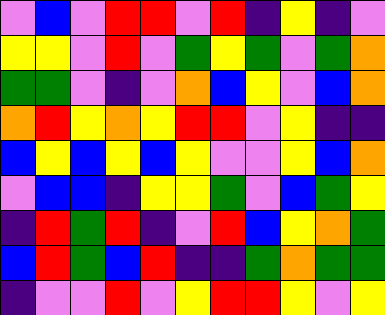[["violet", "blue", "violet", "red", "red", "violet", "red", "indigo", "yellow", "indigo", "violet"], ["yellow", "yellow", "violet", "red", "violet", "green", "yellow", "green", "violet", "green", "orange"], ["green", "green", "violet", "indigo", "violet", "orange", "blue", "yellow", "violet", "blue", "orange"], ["orange", "red", "yellow", "orange", "yellow", "red", "red", "violet", "yellow", "indigo", "indigo"], ["blue", "yellow", "blue", "yellow", "blue", "yellow", "violet", "violet", "yellow", "blue", "orange"], ["violet", "blue", "blue", "indigo", "yellow", "yellow", "green", "violet", "blue", "green", "yellow"], ["indigo", "red", "green", "red", "indigo", "violet", "red", "blue", "yellow", "orange", "green"], ["blue", "red", "green", "blue", "red", "indigo", "indigo", "green", "orange", "green", "green"], ["indigo", "violet", "violet", "red", "violet", "yellow", "red", "red", "yellow", "violet", "yellow"]]